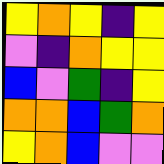[["yellow", "orange", "yellow", "indigo", "yellow"], ["violet", "indigo", "orange", "yellow", "yellow"], ["blue", "violet", "green", "indigo", "yellow"], ["orange", "orange", "blue", "green", "orange"], ["yellow", "orange", "blue", "violet", "violet"]]